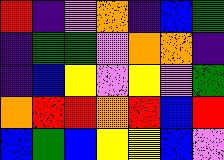[["red", "indigo", "violet", "orange", "indigo", "blue", "green"], ["indigo", "green", "green", "violet", "orange", "orange", "indigo"], ["indigo", "blue", "yellow", "violet", "yellow", "violet", "green"], ["orange", "red", "red", "orange", "red", "blue", "red"], ["blue", "green", "blue", "yellow", "yellow", "blue", "violet"]]